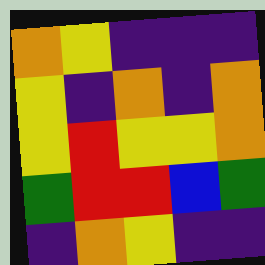[["orange", "yellow", "indigo", "indigo", "indigo"], ["yellow", "indigo", "orange", "indigo", "orange"], ["yellow", "red", "yellow", "yellow", "orange"], ["green", "red", "red", "blue", "green"], ["indigo", "orange", "yellow", "indigo", "indigo"]]